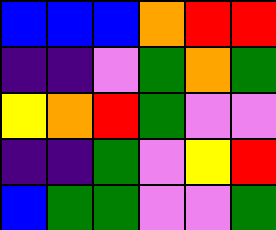[["blue", "blue", "blue", "orange", "red", "red"], ["indigo", "indigo", "violet", "green", "orange", "green"], ["yellow", "orange", "red", "green", "violet", "violet"], ["indigo", "indigo", "green", "violet", "yellow", "red"], ["blue", "green", "green", "violet", "violet", "green"]]